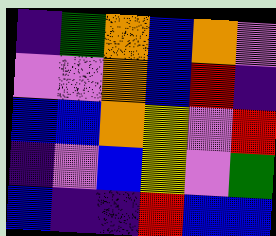[["indigo", "green", "orange", "blue", "orange", "violet"], ["violet", "violet", "orange", "blue", "red", "indigo"], ["blue", "blue", "orange", "yellow", "violet", "red"], ["indigo", "violet", "blue", "yellow", "violet", "green"], ["blue", "indigo", "indigo", "red", "blue", "blue"]]